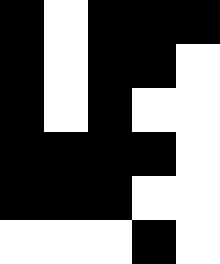[["black", "white", "black", "black", "black"], ["black", "white", "black", "black", "white"], ["black", "white", "black", "white", "white"], ["black", "black", "black", "black", "white"], ["black", "black", "black", "white", "white"], ["white", "white", "white", "black", "white"]]